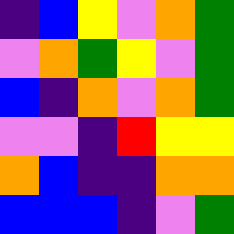[["indigo", "blue", "yellow", "violet", "orange", "green"], ["violet", "orange", "green", "yellow", "violet", "green"], ["blue", "indigo", "orange", "violet", "orange", "green"], ["violet", "violet", "indigo", "red", "yellow", "yellow"], ["orange", "blue", "indigo", "indigo", "orange", "orange"], ["blue", "blue", "blue", "indigo", "violet", "green"]]